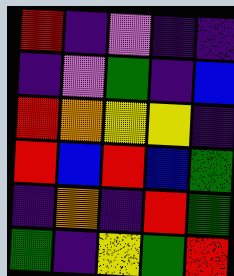[["red", "indigo", "violet", "indigo", "indigo"], ["indigo", "violet", "green", "indigo", "blue"], ["red", "orange", "yellow", "yellow", "indigo"], ["red", "blue", "red", "blue", "green"], ["indigo", "orange", "indigo", "red", "green"], ["green", "indigo", "yellow", "green", "red"]]